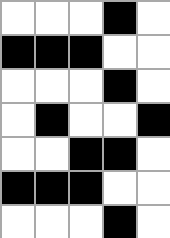[["white", "white", "white", "black", "white"], ["black", "black", "black", "white", "white"], ["white", "white", "white", "black", "white"], ["white", "black", "white", "white", "black"], ["white", "white", "black", "black", "white"], ["black", "black", "black", "white", "white"], ["white", "white", "white", "black", "white"]]